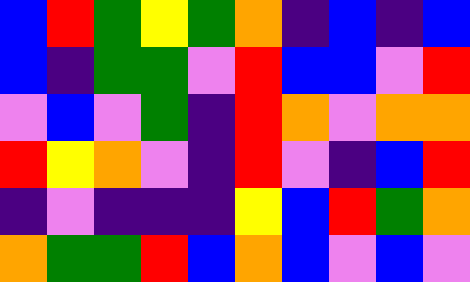[["blue", "red", "green", "yellow", "green", "orange", "indigo", "blue", "indigo", "blue"], ["blue", "indigo", "green", "green", "violet", "red", "blue", "blue", "violet", "red"], ["violet", "blue", "violet", "green", "indigo", "red", "orange", "violet", "orange", "orange"], ["red", "yellow", "orange", "violet", "indigo", "red", "violet", "indigo", "blue", "red"], ["indigo", "violet", "indigo", "indigo", "indigo", "yellow", "blue", "red", "green", "orange"], ["orange", "green", "green", "red", "blue", "orange", "blue", "violet", "blue", "violet"]]